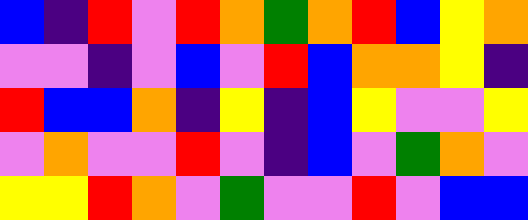[["blue", "indigo", "red", "violet", "red", "orange", "green", "orange", "red", "blue", "yellow", "orange"], ["violet", "violet", "indigo", "violet", "blue", "violet", "red", "blue", "orange", "orange", "yellow", "indigo"], ["red", "blue", "blue", "orange", "indigo", "yellow", "indigo", "blue", "yellow", "violet", "violet", "yellow"], ["violet", "orange", "violet", "violet", "red", "violet", "indigo", "blue", "violet", "green", "orange", "violet"], ["yellow", "yellow", "red", "orange", "violet", "green", "violet", "violet", "red", "violet", "blue", "blue"]]